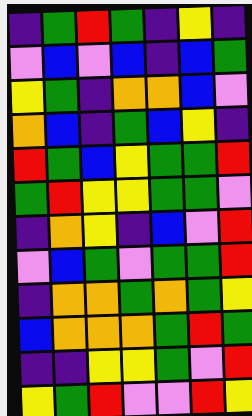[["indigo", "green", "red", "green", "indigo", "yellow", "indigo"], ["violet", "blue", "violet", "blue", "indigo", "blue", "green"], ["yellow", "green", "indigo", "orange", "orange", "blue", "violet"], ["orange", "blue", "indigo", "green", "blue", "yellow", "indigo"], ["red", "green", "blue", "yellow", "green", "green", "red"], ["green", "red", "yellow", "yellow", "green", "green", "violet"], ["indigo", "orange", "yellow", "indigo", "blue", "violet", "red"], ["violet", "blue", "green", "violet", "green", "green", "red"], ["indigo", "orange", "orange", "green", "orange", "green", "yellow"], ["blue", "orange", "orange", "orange", "green", "red", "green"], ["indigo", "indigo", "yellow", "yellow", "green", "violet", "red"], ["yellow", "green", "red", "violet", "violet", "red", "yellow"]]